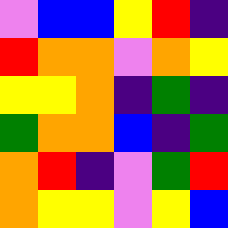[["violet", "blue", "blue", "yellow", "red", "indigo"], ["red", "orange", "orange", "violet", "orange", "yellow"], ["yellow", "yellow", "orange", "indigo", "green", "indigo"], ["green", "orange", "orange", "blue", "indigo", "green"], ["orange", "red", "indigo", "violet", "green", "red"], ["orange", "yellow", "yellow", "violet", "yellow", "blue"]]